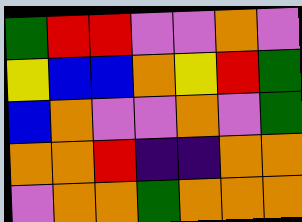[["green", "red", "red", "violet", "violet", "orange", "violet"], ["yellow", "blue", "blue", "orange", "yellow", "red", "green"], ["blue", "orange", "violet", "violet", "orange", "violet", "green"], ["orange", "orange", "red", "indigo", "indigo", "orange", "orange"], ["violet", "orange", "orange", "green", "orange", "orange", "orange"]]